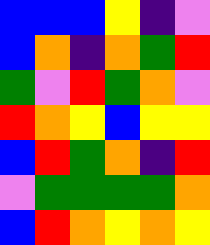[["blue", "blue", "blue", "yellow", "indigo", "violet"], ["blue", "orange", "indigo", "orange", "green", "red"], ["green", "violet", "red", "green", "orange", "violet"], ["red", "orange", "yellow", "blue", "yellow", "yellow"], ["blue", "red", "green", "orange", "indigo", "red"], ["violet", "green", "green", "green", "green", "orange"], ["blue", "red", "orange", "yellow", "orange", "yellow"]]